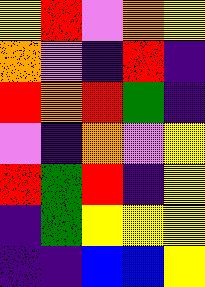[["yellow", "red", "violet", "orange", "yellow"], ["orange", "violet", "indigo", "red", "indigo"], ["red", "orange", "red", "green", "indigo"], ["violet", "indigo", "orange", "violet", "yellow"], ["red", "green", "red", "indigo", "yellow"], ["indigo", "green", "yellow", "yellow", "yellow"], ["indigo", "indigo", "blue", "blue", "yellow"]]